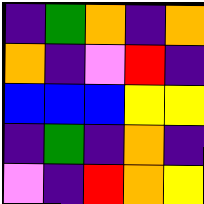[["indigo", "green", "orange", "indigo", "orange"], ["orange", "indigo", "violet", "red", "indigo"], ["blue", "blue", "blue", "yellow", "yellow"], ["indigo", "green", "indigo", "orange", "indigo"], ["violet", "indigo", "red", "orange", "yellow"]]